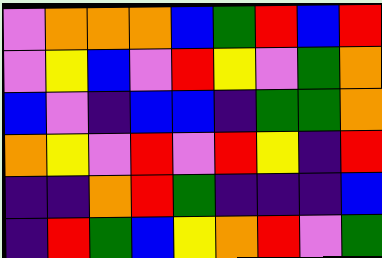[["violet", "orange", "orange", "orange", "blue", "green", "red", "blue", "red"], ["violet", "yellow", "blue", "violet", "red", "yellow", "violet", "green", "orange"], ["blue", "violet", "indigo", "blue", "blue", "indigo", "green", "green", "orange"], ["orange", "yellow", "violet", "red", "violet", "red", "yellow", "indigo", "red"], ["indigo", "indigo", "orange", "red", "green", "indigo", "indigo", "indigo", "blue"], ["indigo", "red", "green", "blue", "yellow", "orange", "red", "violet", "green"]]